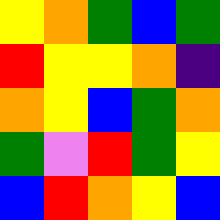[["yellow", "orange", "green", "blue", "green"], ["red", "yellow", "yellow", "orange", "indigo"], ["orange", "yellow", "blue", "green", "orange"], ["green", "violet", "red", "green", "yellow"], ["blue", "red", "orange", "yellow", "blue"]]